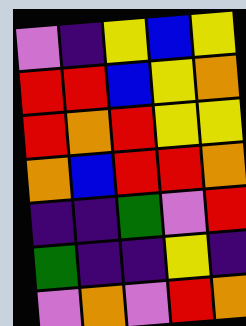[["violet", "indigo", "yellow", "blue", "yellow"], ["red", "red", "blue", "yellow", "orange"], ["red", "orange", "red", "yellow", "yellow"], ["orange", "blue", "red", "red", "orange"], ["indigo", "indigo", "green", "violet", "red"], ["green", "indigo", "indigo", "yellow", "indigo"], ["violet", "orange", "violet", "red", "orange"]]